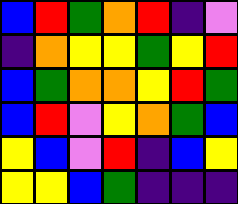[["blue", "red", "green", "orange", "red", "indigo", "violet"], ["indigo", "orange", "yellow", "yellow", "green", "yellow", "red"], ["blue", "green", "orange", "orange", "yellow", "red", "green"], ["blue", "red", "violet", "yellow", "orange", "green", "blue"], ["yellow", "blue", "violet", "red", "indigo", "blue", "yellow"], ["yellow", "yellow", "blue", "green", "indigo", "indigo", "indigo"]]